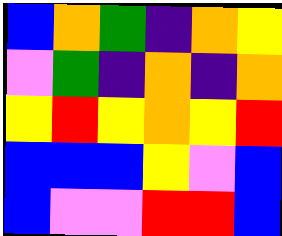[["blue", "orange", "green", "indigo", "orange", "yellow"], ["violet", "green", "indigo", "orange", "indigo", "orange"], ["yellow", "red", "yellow", "orange", "yellow", "red"], ["blue", "blue", "blue", "yellow", "violet", "blue"], ["blue", "violet", "violet", "red", "red", "blue"]]